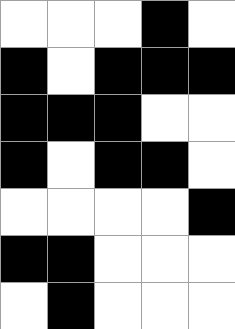[["white", "white", "white", "black", "white"], ["black", "white", "black", "black", "black"], ["black", "black", "black", "white", "white"], ["black", "white", "black", "black", "white"], ["white", "white", "white", "white", "black"], ["black", "black", "white", "white", "white"], ["white", "black", "white", "white", "white"]]